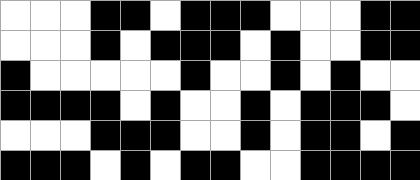[["white", "white", "white", "black", "black", "white", "black", "black", "black", "white", "white", "white", "black", "black"], ["white", "white", "white", "black", "white", "black", "black", "black", "white", "black", "white", "white", "black", "black"], ["black", "white", "white", "white", "white", "white", "black", "white", "white", "black", "white", "black", "white", "white"], ["black", "black", "black", "black", "white", "black", "white", "white", "black", "white", "black", "black", "black", "white"], ["white", "white", "white", "black", "black", "black", "white", "white", "black", "white", "black", "black", "white", "black"], ["black", "black", "black", "white", "black", "white", "black", "black", "white", "white", "black", "black", "black", "black"]]